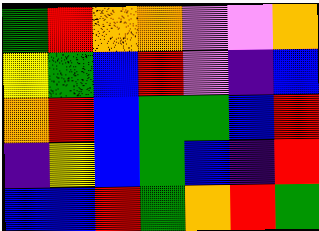[["green", "red", "orange", "orange", "violet", "violet", "orange"], ["yellow", "green", "blue", "red", "violet", "indigo", "blue"], ["orange", "red", "blue", "green", "green", "blue", "red"], ["indigo", "yellow", "blue", "green", "blue", "indigo", "red"], ["blue", "blue", "red", "green", "orange", "red", "green"]]